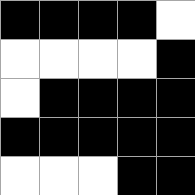[["black", "black", "black", "black", "white"], ["white", "white", "white", "white", "black"], ["white", "black", "black", "black", "black"], ["black", "black", "black", "black", "black"], ["white", "white", "white", "black", "black"]]